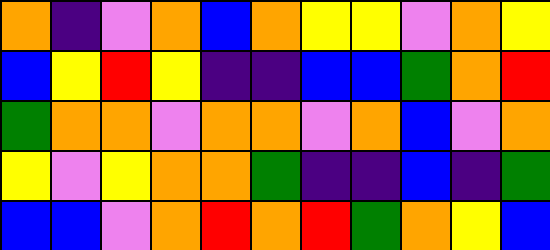[["orange", "indigo", "violet", "orange", "blue", "orange", "yellow", "yellow", "violet", "orange", "yellow"], ["blue", "yellow", "red", "yellow", "indigo", "indigo", "blue", "blue", "green", "orange", "red"], ["green", "orange", "orange", "violet", "orange", "orange", "violet", "orange", "blue", "violet", "orange"], ["yellow", "violet", "yellow", "orange", "orange", "green", "indigo", "indigo", "blue", "indigo", "green"], ["blue", "blue", "violet", "orange", "red", "orange", "red", "green", "orange", "yellow", "blue"]]